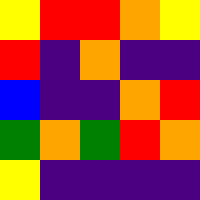[["yellow", "red", "red", "orange", "yellow"], ["red", "indigo", "orange", "indigo", "indigo"], ["blue", "indigo", "indigo", "orange", "red"], ["green", "orange", "green", "red", "orange"], ["yellow", "indigo", "indigo", "indigo", "indigo"]]